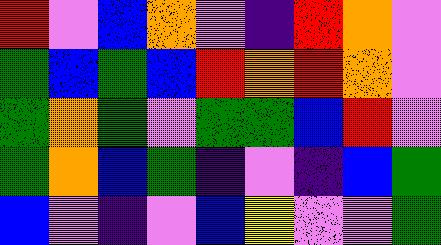[["red", "violet", "blue", "orange", "violet", "indigo", "red", "orange", "violet"], ["green", "blue", "green", "blue", "red", "orange", "red", "orange", "violet"], ["green", "orange", "green", "violet", "green", "green", "blue", "red", "violet"], ["green", "orange", "blue", "green", "indigo", "violet", "indigo", "blue", "green"], ["blue", "violet", "indigo", "violet", "blue", "yellow", "violet", "violet", "green"]]